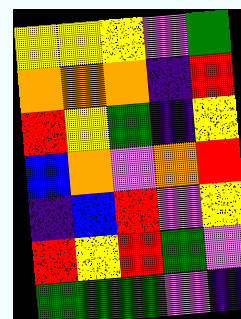[["yellow", "yellow", "yellow", "violet", "green"], ["orange", "orange", "orange", "indigo", "red"], ["red", "yellow", "green", "indigo", "yellow"], ["blue", "orange", "violet", "orange", "red"], ["indigo", "blue", "red", "violet", "yellow"], ["red", "yellow", "red", "green", "violet"], ["green", "green", "green", "violet", "indigo"]]